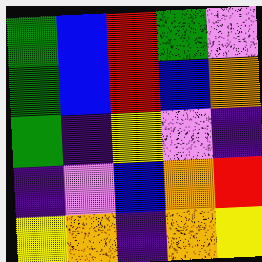[["green", "blue", "red", "green", "violet"], ["green", "blue", "red", "blue", "orange"], ["green", "indigo", "yellow", "violet", "indigo"], ["indigo", "violet", "blue", "orange", "red"], ["yellow", "orange", "indigo", "orange", "yellow"]]